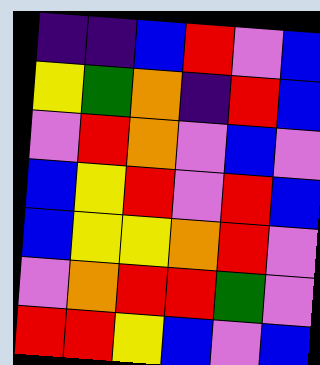[["indigo", "indigo", "blue", "red", "violet", "blue"], ["yellow", "green", "orange", "indigo", "red", "blue"], ["violet", "red", "orange", "violet", "blue", "violet"], ["blue", "yellow", "red", "violet", "red", "blue"], ["blue", "yellow", "yellow", "orange", "red", "violet"], ["violet", "orange", "red", "red", "green", "violet"], ["red", "red", "yellow", "blue", "violet", "blue"]]